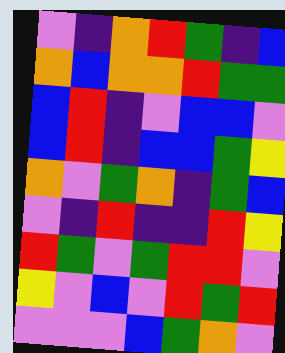[["violet", "indigo", "orange", "red", "green", "indigo", "blue"], ["orange", "blue", "orange", "orange", "red", "green", "green"], ["blue", "red", "indigo", "violet", "blue", "blue", "violet"], ["blue", "red", "indigo", "blue", "blue", "green", "yellow"], ["orange", "violet", "green", "orange", "indigo", "green", "blue"], ["violet", "indigo", "red", "indigo", "indigo", "red", "yellow"], ["red", "green", "violet", "green", "red", "red", "violet"], ["yellow", "violet", "blue", "violet", "red", "green", "red"], ["violet", "violet", "violet", "blue", "green", "orange", "violet"]]